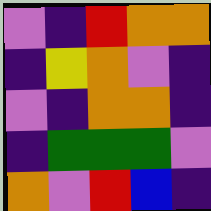[["violet", "indigo", "red", "orange", "orange"], ["indigo", "yellow", "orange", "violet", "indigo"], ["violet", "indigo", "orange", "orange", "indigo"], ["indigo", "green", "green", "green", "violet"], ["orange", "violet", "red", "blue", "indigo"]]